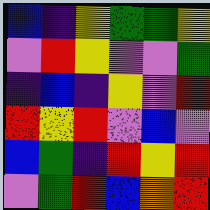[["blue", "indigo", "yellow", "green", "green", "yellow"], ["violet", "red", "yellow", "violet", "violet", "green"], ["indigo", "blue", "indigo", "yellow", "violet", "red"], ["red", "yellow", "red", "violet", "blue", "violet"], ["blue", "green", "indigo", "red", "yellow", "red"], ["violet", "green", "red", "blue", "orange", "red"]]